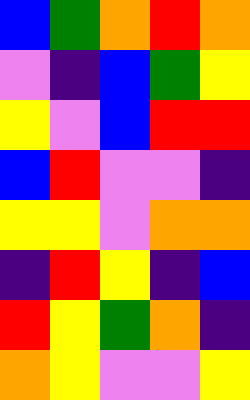[["blue", "green", "orange", "red", "orange"], ["violet", "indigo", "blue", "green", "yellow"], ["yellow", "violet", "blue", "red", "red"], ["blue", "red", "violet", "violet", "indigo"], ["yellow", "yellow", "violet", "orange", "orange"], ["indigo", "red", "yellow", "indigo", "blue"], ["red", "yellow", "green", "orange", "indigo"], ["orange", "yellow", "violet", "violet", "yellow"]]